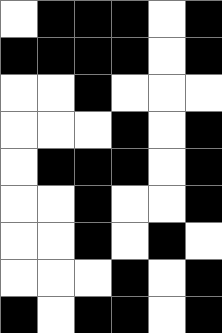[["white", "black", "black", "black", "white", "black"], ["black", "black", "black", "black", "white", "black"], ["white", "white", "black", "white", "white", "white"], ["white", "white", "white", "black", "white", "black"], ["white", "black", "black", "black", "white", "black"], ["white", "white", "black", "white", "white", "black"], ["white", "white", "black", "white", "black", "white"], ["white", "white", "white", "black", "white", "black"], ["black", "white", "black", "black", "white", "black"]]